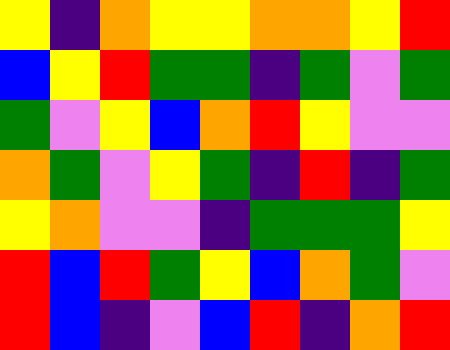[["yellow", "indigo", "orange", "yellow", "yellow", "orange", "orange", "yellow", "red"], ["blue", "yellow", "red", "green", "green", "indigo", "green", "violet", "green"], ["green", "violet", "yellow", "blue", "orange", "red", "yellow", "violet", "violet"], ["orange", "green", "violet", "yellow", "green", "indigo", "red", "indigo", "green"], ["yellow", "orange", "violet", "violet", "indigo", "green", "green", "green", "yellow"], ["red", "blue", "red", "green", "yellow", "blue", "orange", "green", "violet"], ["red", "blue", "indigo", "violet", "blue", "red", "indigo", "orange", "red"]]